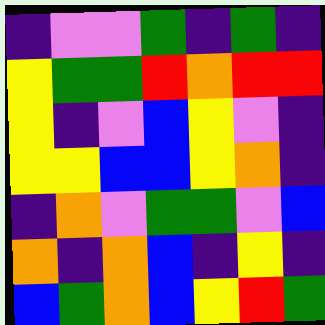[["indigo", "violet", "violet", "green", "indigo", "green", "indigo"], ["yellow", "green", "green", "red", "orange", "red", "red"], ["yellow", "indigo", "violet", "blue", "yellow", "violet", "indigo"], ["yellow", "yellow", "blue", "blue", "yellow", "orange", "indigo"], ["indigo", "orange", "violet", "green", "green", "violet", "blue"], ["orange", "indigo", "orange", "blue", "indigo", "yellow", "indigo"], ["blue", "green", "orange", "blue", "yellow", "red", "green"]]